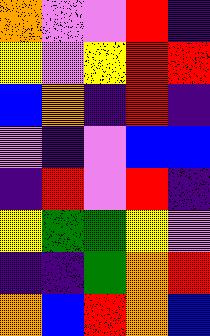[["orange", "violet", "violet", "red", "indigo"], ["yellow", "violet", "yellow", "red", "red"], ["blue", "orange", "indigo", "red", "indigo"], ["violet", "indigo", "violet", "blue", "blue"], ["indigo", "red", "violet", "red", "indigo"], ["yellow", "green", "green", "yellow", "violet"], ["indigo", "indigo", "green", "orange", "red"], ["orange", "blue", "red", "orange", "blue"]]